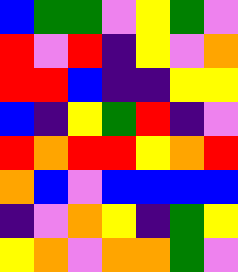[["blue", "green", "green", "violet", "yellow", "green", "violet"], ["red", "violet", "red", "indigo", "yellow", "violet", "orange"], ["red", "red", "blue", "indigo", "indigo", "yellow", "yellow"], ["blue", "indigo", "yellow", "green", "red", "indigo", "violet"], ["red", "orange", "red", "red", "yellow", "orange", "red"], ["orange", "blue", "violet", "blue", "blue", "blue", "blue"], ["indigo", "violet", "orange", "yellow", "indigo", "green", "yellow"], ["yellow", "orange", "violet", "orange", "orange", "green", "violet"]]